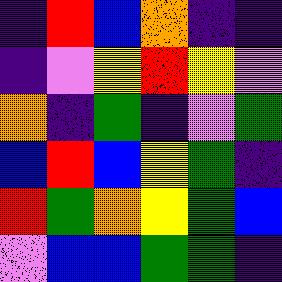[["indigo", "red", "blue", "orange", "indigo", "indigo"], ["indigo", "violet", "yellow", "red", "yellow", "violet"], ["orange", "indigo", "green", "indigo", "violet", "green"], ["blue", "red", "blue", "yellow", "green", "indigo"], ["red", "green", "orange", "yellow", "green", "blue"], ["violet", "blue", "blue", "green", "green", "indigo"]]